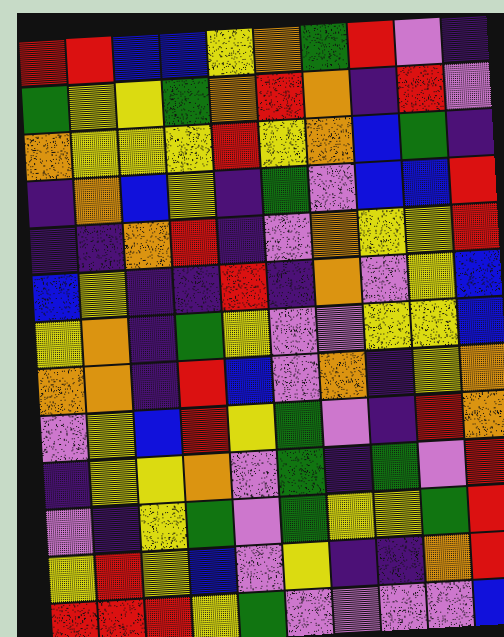[["red", "red", "blue", "blue", "yellow", "orange", "green", "red", "violet", "indigo"], ["green", "yellow", "yellow", "green", "orange", "red", "orange", "indigo", "red", "violet"], ["orange", "yellow", "yellow", "yellow", "red", "yellow", "orange", "blue", "green", "indigo"], ["indigo", "orange", "blue", "yellow", "indigo", "green", "violet", "blue", "blue", "red"], ["indigo", "indigo", "orange", "red", "indigo", "violet", "orange", "yellow", "yellow", "red"], ["blue", "yellow", "indigo", "indigo", "red", "indigo", "orange", "violet", "yellow", "blue"], ["yellow", "orange", "indigo", "green", "yellow", "violet", "violet", "yellow", "yellow", "blue"], ["orange", "orange", "indigo", "red", "blue", "violet", "orange", "indigo", "yellow", "orange"], ["violet", "yellow", "blue", "red", "yellow", "green", "violet", "indigo", "red", "orange"], ["indigo", "yellow", "yellow", "orange", "violet", "green", "indigo", "green", "violet", "red"], ["violet", "indigo", "yellow", "green", "violet", "green", "yellow", "yellow", "green", "red"], ["yellow", "red", "yellow", "blue", "violet", "yellow", "indigo", "indigo", "orange", "red"], ["red", "red", "red", "yellow", "green", "violet", "violet", "violet", "violet", "blue"]]